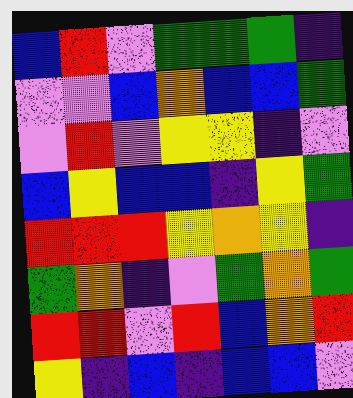[["blue", "red", "violet", "green", "green", "green", "indigo"], ["violet", "violet", "blue", "orange", "blue", "blue", "green"], ["violet", "red", "violet", "yellow", "yellow", "indigo", "violet"], ["blue", "yellow", "blue", "blue", "indigo", "yellow", "green"], ["red", "red", "red", "yellow", "orange", "yellow", "indigo"], ["green", "orange", "indigo", "violet", "green", "orange", "green"], ["red", "red", "violet", "red", "blue", "orange", "red"], ["yellow", "indigo", "blue", "indigo", "blue", "blue", "violet"]]